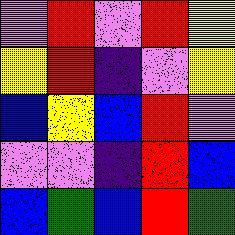[["violet", "red", "violet", "red", "yellow"], ["yellow", "red", "indigo", "violet", "yellow"], ["blue", "yellow", "blue", "red", "violet"], ["violet", "violet", "indigo", "red", "blue"], ["blue", "green", "blue", "red", "green"]]